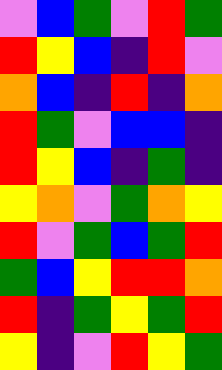[["violet", "blue", "green", "violet", "red", "green"], ["red", "yellow", "blue", "indigo", "red", "violet"], ["orange", "blue", "indigo", "red", "indigo", "orange"], ["red", "green", "violet", "blue", "blue", "indigo"], ["red", "yellow", "blue", "indigo", "green", "indigo"], ["yellow", "orange", "violet", "green", "orange", "yellow"], ["red", "violet", "green", "blue", "green", "red"], ["green", "blue", "yellow", "red", "red", "orange"], ["red", "indigo", "green", "yellow", "green", "red"], ["yellow", "indigo", "violet", "red", "yellow", "green"]]